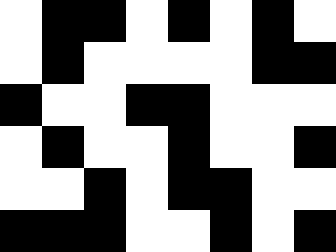[["white", "black", "black", "white", "black", "white", "black", "white"], ["white", "black", "white", "white", "white", "white", "black", "black"], ["black", "white", "white", "black", "black", "white", "white", "white"], ["white", "black", "white", "white", "black", "white", "white", "black"], ["white", "white", "black", "white", "black", "black", "white", "white"], ["black", "black", "black", "white", "white", "black", "white", "black"]]